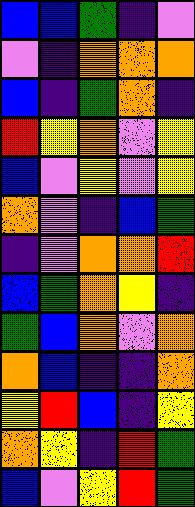[["blue", "blue", "green", "indigo", "violet"], ["violet", "indigo", "orange", "orange", "orange"], ["blue", "indigo", "green", "orange", "indigo"], ["red", "yellow", "orange", "violet", "yellow"], ["blue", "violet", "yellow", "violet", "yellow"], ["orange", "violet", "indigo", "blue", "green"], ["indigo", "violet", "orange", "orange", "red"], ["blue", "green", "orange", "yellow", "indigo"], ["green", "blue", "orange", "violet", "orange"], ["orange", "blue", "indigo", "indigo", "orange"], ["yellow", "red", "blue", "indigo", "yellow"], ["orange", "yellow", "indigo", "red", "green"], ["blue", "violet", "yellow", "red", "green"]]